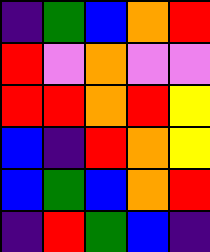[["indigo", "green", "blue", "orange", "red"], ["red", "violet", "orange", "violet", "violet"], ["red", "red", "orange", "red", "yellow"], ["blue", "indigo", "red", "orange", "yellow"], ["blue", "green", "blue", "orange", "red"], ["indigo", "red", "green", "blue", "indigo"]]